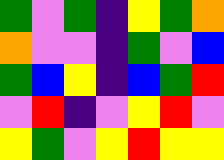[["green", "violet", "green", "indigo", "yellow", "green", "orange"], ["orange", "violet", "violet", "indigo", "green", "violet", "blue"], ["green", "blue", "yellow", "indigo", "blue", "green", "red"], ["violet", "red", "indigo", "violet", "yellow", "red", "violet"], ["yellow", "green", "violet", "yellow", "red", "yellow", "yellow"]]